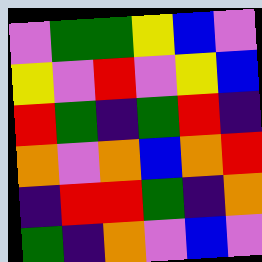[["violet", "green", "green", "yellow", "blue", "violet"], ["yellow", "violet", "red", "violet", "yellow", "blue"], ["red", "green", "indigo", "green", "red", "indigo"], ["orange", "violet", "orange", "blue", "orange", "red"], ["indigo", "red", "red", "green", "indigo", "orange"], ["green", "indigo", "orange", "violet", "blue", "violet"]]